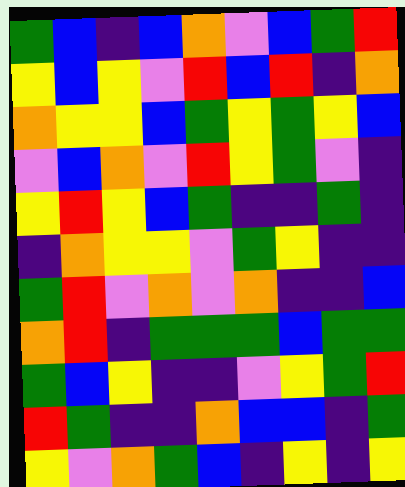[["green", "blue", "indigo", "blue", "orange", "violet", "blue", "green", "red"], ["yellow", "blue", "yellow", "violet", "red", "blue", "red", "indigo", "orange"], ["orange", "yellow", "yellow", "blue", "green", "yellow", "green", "yellow", "blue"], ["violet", "blue", "orange", "violet", "red", "yellow", "green", "violet", "indigo"], ["yellow", "red", "yellow", "blue", "green", "indigo", "indigo", "green", "indigo"], ["indigo", "orange", "yellow", "yellow", "violet", "green", "yellow", "indigo", "indigo"], ["green", "red", "violet", "orange", "violet", "orange", "indigo", "indigo", "blue"], ["orange", "red", "indigo", "green", "green", "green", "blue", "green", "green"], ["green", "blue", "yellow", "indigo", "indigo", "violet", "yellow", "green", "red"], ["red", "green", "indigo", "indigo", "orange", "blue", "blue", "indigo", "green"], ["yellow", "violet", "orange", "green", "blue", "indigo", "yellow", "indigo", "yellow"]]